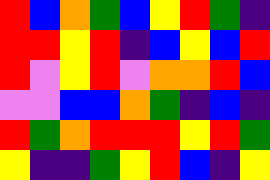[["red", "blue", "orange", "green", "blue", "yellow", "red", "green", "indigo"], ["red", "red", "yellow", "red", "indigo", "blue", "yellow", "blue", "red"], ["red", "violet", "yellow", "red", "violet", "orange", "orange", "red", "blue"], ["violet", "violet", "blue", "blue", "orange", "green", "indigo", "blue", "indigo"], ["red", "green", "orange", "red", "red", "red", "yellow", "red", "green"], ["yellow", "indigo", "indigo", "green", "yellow", "red", "blue", "indigo", "yellow"]]